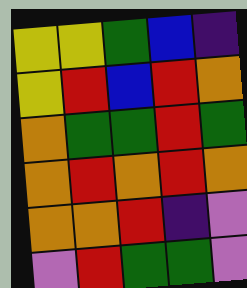[["yellow", "yellow", "green", "blue", "indigo"], ["yellow", "red", "blue", "red", "orange"], ["orange", "green", "green", "red", "green"], ["orange", "red", "orange", "red", "orange"], ["orange", "orange", "red", "indigo", "violet"], ["violet", "red", "green", "green", "violet"]]